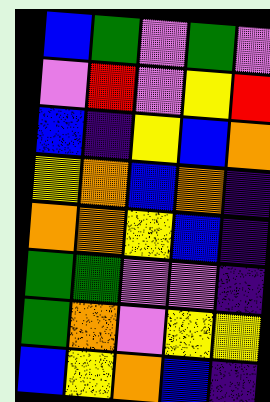[["blue", "green", "violet", "green", "violet"], ["violet", "red", "violet", "yellow", "red"], ["blue", "indigo", "yellow", "blue", "orange"], ["yellow", "orange", "blue", "orange", "indigo"], ["orange", "orange", "yellow", "blue", "indigo"], ["green", "green", "violet", "violet", "indigo"], ["green", "orange", "violet", "yellow", "yellow"], ["blue", "yellow", "orange", "blue", "indigo"]]